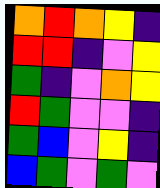[["orange", "red", "orange", "yellow", "indigo"], ["red", "red", "indigo", "violet", "yellow"], ["green", "indigo", "violet", "orange", "yellow"], ["red", "green", "violet", "violet", "indigo"], ["green", "blue", "violet", "yellow", "indigo"], ["blue", "green", "violet", "green", "violet"]]